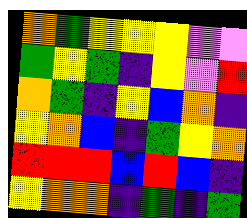[["orange", "green", "yellow", "yellow", "yellow", "violet", "violet"], ["green", "yellow", "green", "indigo", "yellow", "violet", "red"], ["orange", "green", "indigo", "yellow", "blue", "orange", "indigo"], ["yellow", "orange", "blue", "indigo", "green", "yellow", "orange"], ["red", "red", "red", "blue", "red", "blue", "indigo"], ["yellow", "orange", "orange", "indigo", "green", "indigo", "green"]]